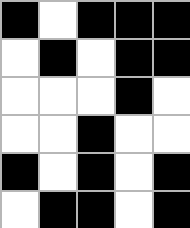[["black", "white", "black", "black", "black"], ["white", "black", "white", "black", "black"], ["white", "white", "white", "black", "white"], ["white", "white", "black", "white", "white"], ["black", "white", "black", "white", "black"], ["white", "black", "black", "white", "black"]]